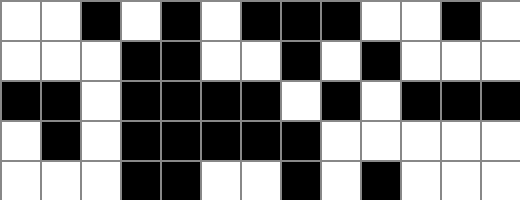[["white", "white", "black", "white", "black", "white", "black", "black", "black", "white", "white", "black", "white"], ["white", "white", "white", "black", "black", "white", "white", "black", "white", "black", "white", "white", "white"], ["black", "black", "white", "black", "black", "black", "black", "white", "black", "white", "black", "black", "black"], ["white", "black", "white", "black", "black", "black", "black", "black", "white", "white", "white", "white", "white"], ["white", "white", "white", "black", "black", "white", "white", "black", "white", "black", "white", "white", "white"]]